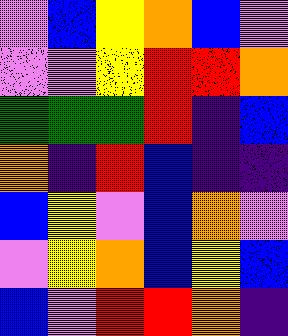[["violet", "blue", "yellow", "orange", "blue", "violet"], ["violet", "violet", "yellow", "red", "red", "orange"], ["green", "green", "green", "red", "indigo", "blue"], ["orange", "indigo", "red", "blue", "indigo", "indigo"], ["blue", "yellow", "violet", "blue", "orange", "violet"], ["violet", "yellow", "orange", "blue", "yellow", "blue"], ["blue", "violet", "red", "red", "orange", "indigo"]]